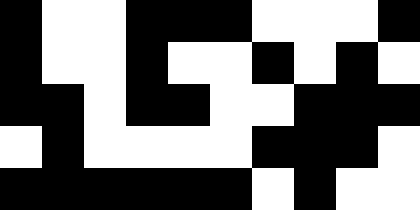[["black", "white", "white", "black", "black", "black", "white", "white", "white", "black"], ["black", "white", "white", "black", "white", "white", "black", "white", "black", "white"], ["black", "black", "white", "black", "black", "white", "white", "black", "black", "black"], ["white", "black", "white", "white", "white", "white", "black", "black", "black", "white"], ["black", "black", "black", "black", "black", "black", "white", "black", "white", "white"]]